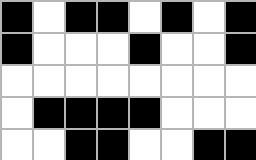[["black", "white", "black", "black", "white", "black", "white", "black"], ["black", "white", "white", "white", "black", "white", "white", "black"], ["white", "white", "white", "white", "white", "white", "white", "white"], ["white", "black", "black", "black", "black", "white", "white", "white"], ["white", "white", "black", "black", "white", "white", "black", "black"]]